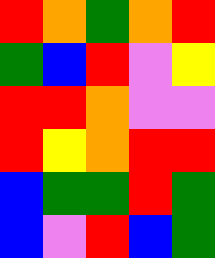[["red", "orange", "green", "orange", "red"], ["green", "blue", "red", "violet", "yellow"], ["red", "red", "orange", "violet", "violet"], ["red", "yellow", "orange", "red", "red"], ["blue", "green", "green", "red", "green"], ["blue", "violet", "red", "blue", "green"]]